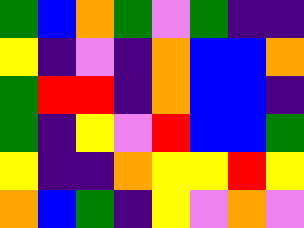[["green", "blue", "orange", "green", "violet", "green", "indigo", "indigo"], ["yellow", "indigo", "violet", "indigo", "orange", "blue", "blue", "orange"], ["green", "red", "red", "indigo", "orange", "blue", "blue", "indigo"], ["green", "indigo", "yellow", "violet", "red", "blue", "blue", "green"], ["yellow", "indigo", "indigo", "orange", "yellow", "yellow", "red", "yellow"], ["orange", "blue", "green", "indigo", "yellow", "violet", "orange", "violet"]]